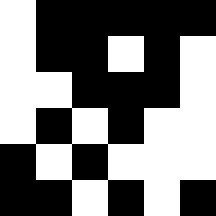[["white", "black", "black", "black", "black", "black"], ["white", "black", "black", "white", "black", "white"], ["white", "white", "black", "black", "black", "white"], ["white", "black", "white", "black", "white", "white"], ["black", "white", "black", "white", "white", "white"], ["black", "black", "white", "black", "white", "black"]]